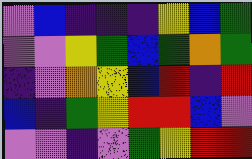[["violet", "blue", "indigo", "indigo", "indigo", "yellow", "blue", "green"], ["violet", "violet", "yellow", "green", "blue", "green", "orange", "green"], ["indigo", "violet", "orange", "yellow", "blue", "red", "indigo", "red"], ["blue", "indigo", "green", "yellow", "red", "red", "blue", "violet"], ["violet", "violet", "indigo", "violet", "green", "yellow", "red", "red"]]